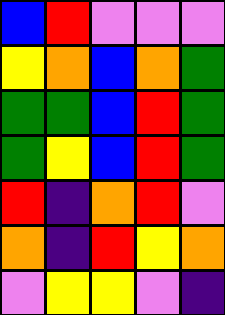[["blue", "red", "violet", "violet", "violet"], ["yellow", "orange", "blue", "orange", "green"], ["green", "green", "blue", "red", "green"], ["green", "yellow", "blue", "red", "green"], ["red", "indigo", "orange", "red", "violet"], ["orange", "indigo", "red", "yellow", "orange"], ["violet", "yellow", "yellow", "violet", "indigo"]]